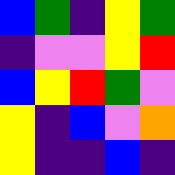[["blue", "green", "indigo", "yellow", "green"], ["indigo", "violet", "violet", "yellow", "red"], ["blue", "yellow", "red", "green", "violet"], ["yellow", "indigo", "blue", "violet", "orange"], ["yellow", "indigo", "indigo", "blue", "indigo"]]